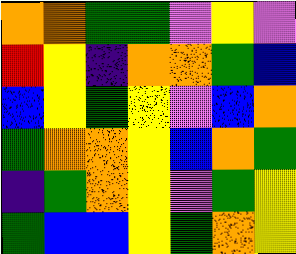[["orange", "orange", "green", "green", "violet", "yellow", "violet"], ["red", "yellow", "indigo", "orange", "orange", "green", "blue"], ["blue", "yellow", "green", "yellow", "violet", "blue", "orange"], ["green", "orange", "orange", "yellow", "blue", "orange", "green"], ["indigo", "green", "orange", "yellow", "violet", "green", "yellow"], ["green", "blue", "blue", "yellow", "green", "orange", "yellow"]]